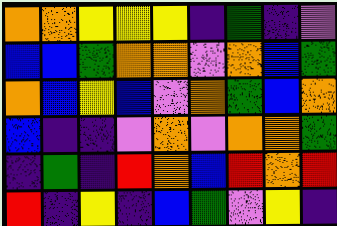[["orange", "orange", "yellow", "yellow", "yellow", "indigo", "green", "indigo", "violet"], ["blue", "blue", "green", "orange", "orange", "violet", "orange", "blue", "green"], ["orange", "blue", "yellow", "blue", "violet", "orange", "green", "blue", "orange"], ["blue", "indigo", "indigo", "violet", "orange", "violet", "orange", "orange", "green"], ["indigo", "green", "indigo", "red", "orange", "blue", "red", "orange", "red"], ["red", "indigo", "yellow", "indigo", "blue", "green", "violet", "yellow", "indigo"]]